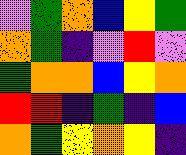[["violet", "green", "orange", "blue", "yellow", "green"], ["orange", "green", "indigo", "violet", "red", "violet"], ["green", "orange", "orange", "blue", "yellow", "orange"], ["red", "red", "indigo", "green", "indigo", "blue"], ["orange", "green", "yellow", "orange", "yellow", "indigo"]]